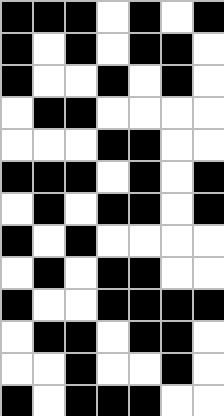[["black", "black", "black", "white", "black", "white", "black"], ["black", "white", "black", "white", "black", "black", "white"], ["black", "white", "white", "black", "white", "black", "white"], ["white", "black", "black", "white", "white", "white", "white"], ["white", "white", "white", "black", "black", "white", "white"], ["black", "black", "black", "white", "black", "white", "black"], ["white", "black", "white", "black", "black", "white", "black"], ["black", "white", "black", "white", "white", "white", "white"], ["white", "black", "white", "black", "black", "white", "white"], ["black", "white", "white", "black", "black", "black", "black"], ["white", "black", "black", "white", "black", "black", "white"], ["white", "white", "black", "white", "white", "black", "white"], ["black", "white", "black", "black", "black", "white", "white"]]